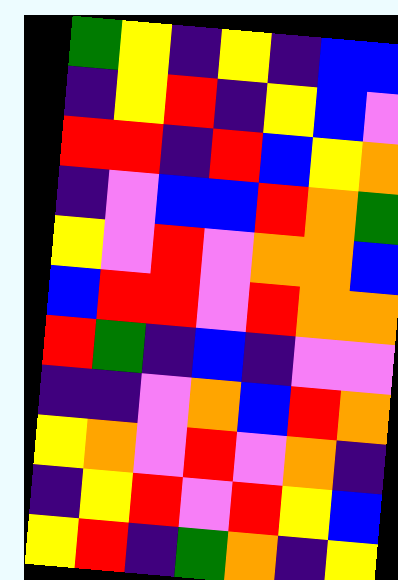[["green", "yellow", "indigo", "yellow", "indigo", "blue", "blue"], ["indigo", "yellow", "red", "indigo", "yellow", "blue", "violet"], ["red", "red", "indigo", "red", "blue", "yellow", "orange"], ["indigo", "violet", "blue", "blue", "red", "orange", "green"], ["yellow", "violet", "red", "violet", "orange", "orange", "blue"], ["blue", "red", "red", "violet", "red", "orange", "orange"], ["red", "green", "indigo", "blue", "indigo", "violet", "violet"], ["indigo", "indigo", "violet", "orange", "blue", "red", "orange"], ["yellow", "orange", "violet", "red", "violet", "orange", "indigo"], ["indigo", "yellow", "red", "violet", "red", "yellow", "blue"], ["yellow", "red", "indigo", "green", "orange", "indigo", "yellow"]]